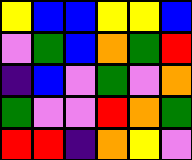[["yellow", "blue", "blue", "yellow", "yellow", "blue"], ["violet", "green", "blue", "orange", "green", "red"], ["indigo", "blue", "violet", "green", "violet", "orange"], ["green", "violet", "violet", "red", "orange", "green"], ["red", "red", "indigo", "orange", "yellow", "violet"]]